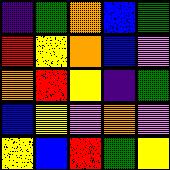[["indigo", "green", "orange", "blue", "green"], ["red", "yellow", "orange", "blue", "violet"], ["orange", "red", "yellow", "indigo", "green"], ["blue", "yellow", "violet", "orange", "violet"], ["yellow", "blue", "red", "green", "yellow"]]